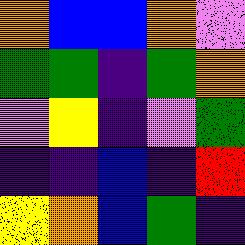[["orange", "blue", "blue", "orange", "violet"], ["green", "green", "indigo", "green", "orange"], ["violet", "yellow", "indigo", "violet", "green"], ["indigo", "indigo", "blue", "indigo", "red"], ["yellow", "orange", "blue", "green", "indigo"]]